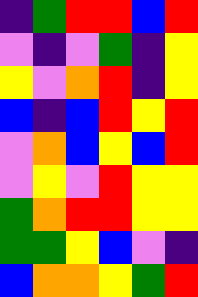[["indigo", "green", "red", "red", "blue", "red"], ["violet", "indigo", "violet", "green", "indigo", "yellow"], ["yellow", "violet", "orange", "red", "indigo", "yellow"], ["blue", "indigo", "blue", "red", "yellow", "red"], ["violet", "orange", "blue", "yellow", "blue", "red"], ["violet", "yellow", "violet", "red", "yellow", "yellow"], ["green", "orange", "red", "red", "yellow", "yellow"], ["green", "green", "yellow", "blue", "violet", "indigo"], ["blue", "orange", "orange", "yellow", "green", "red"]]